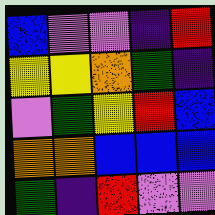[["blue", "violet", "violet", "indigo", "red"], ["yellow", "yellow", "orange", "green", "indigo"], ["violet", "green", "yellow", "red", "blue"], ["orange", "orange", "blue", "blue", "blue"], ["green", "indigo", "red", "violet", "violet"]]